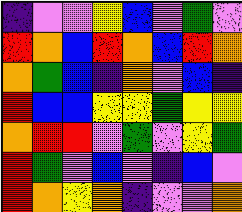[["indigo", "violet", "violet", "yellow", "blue", "violet", "green", "violet"], ["red", "orange", "blue", "red", "orange", "blue", "red", "orange"], ["orange", "green", "blue", "indigo", "orange", "violet", "blue", "indigo"], ["red", "blue", "blue", "yellow", "yellow", "green", "yellow", "yellow"], ["orange", "red", "red", "violet", "green", "violet", "yellow", "green"], ["red", "green", "violet", "blue", "violet", "indigo", "blue", "violet"], ["red", "orange", "yellow", "orange", "indigo", "violet", "violet", "orange"]]